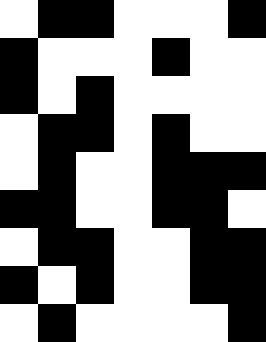[["white", "black", "black", "white", "white", "white", "black"], ["black", "white", "white", "white", "black", "white", "white"], ["black", "white", "black", "white", "white", "white", "white"], ["white", "black", "black", "white", "black", "white", "white"], ["white", "black", "white", "white", "black", "black", "black"], ["black", "black", "white", "white", "black", "black", "white"], ["white", "black", "black", "white", "white", "black", "black"], ["black", "white", "black", "white", "white", "black", "black"], ["white", "black", "white", "white", "white", "white", "black"]]